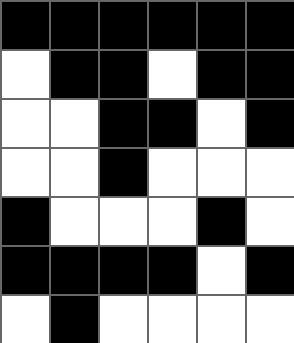[["black", "black", "black", "black", "black", "black"], ["white", "black", "black", "white", "black", "black"], ["white", "white", "black", "black", "white", "black"], ["white", "white", "black", "white", "white", "white"], ["black", "white", "white", "white", "black", "white"], ["black", "black", "black", "black", "white", "black"], ["white", "black", "white", "white", "white", "white"]]